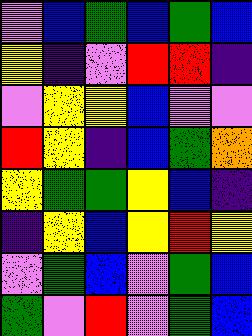[["violet", "blue", "green", "blue", "green", "blue"], ["yellow", "indigo", "violet", "red", "red", "indigo"], ["violet", "yellow", "yellow", "blue", "violet", "violet"], ["red", "yellow", "indigo", "blue", "green", "orange"], ["yellow", "green", "green", "yellow", "blue", "indigo"], ["indigo", "yellow", "blue", "yellow", "red", "yellow"], ["violet", "green", "blue", "violet", "green", "blue"], ["green", "violet", "red", "violet", "green", "blue"]]